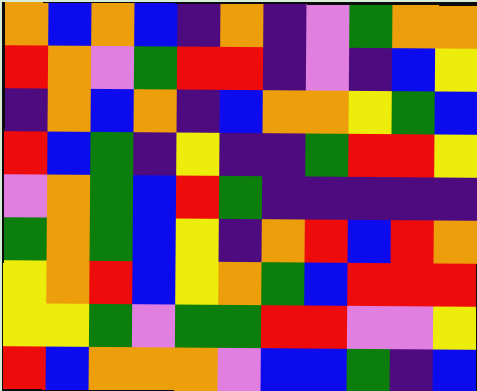[["orange", "blue", "orange", "blue", "indigo", "orange", "indigo", "violet", "green", "orange", "orange"], ["red", "orange", "violet", "green", "red", "red", "indigo", "violet", "indigo", "blue", "yellow"], ["indigo", "orange", "blue", "orange", "indigo", "blue", "orange", "orange", "yellow", "green", "blue"], ["red", "blue", "green", "indigo", "yellow", "indigo", "indigo", "green", "red", "red", "yellow"], ["violet", "orange", "green", "blue", "red", "green", "indigo", "indigo", "indigo", "indigo", "indigo"], ["green", "orange", "green", "blue", "yellow", "indigo", "orange", "red", "blue", "red", "orange"], ["yellow", "orange", "red", "blue", "yellow", "orange", "green", "blue", "red", "red", "red"], ["yellow", "yellow", "green", "violet", "green", "green", "red", "red", "violet", "violet", "yellow"], ["red", "blue", "orange", "orange", "orange", "violet", "blue", "blue", "green", "indigo", "blue"]]